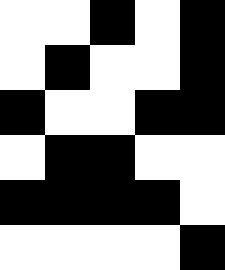[["white", "white", "black", "white", "black"], ["white", "black", "white", "white", "black"], ["black", "white", "white", "black", "black"], ["white", "black", "black", "white", "white"], ["black", "black", "black", "black", "white"], ["white", "white", "white", "white", "black"]]